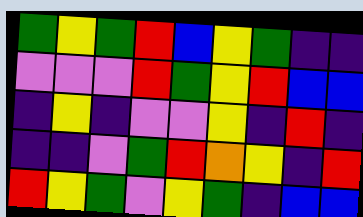[["green", "yellow", "green", "red", "blue", "yellow", "green", "indigo", "indigo"], ["violet", "violet", "violet", "red", "green", "yellow", "red", "blue", "blue"], ["indigo", "yellow", "indigo", "violet", "violet", "yellow", "indigo", "red", "indigo"], ["indigo", "indigo", "violet", "green", "red", "orange", "yellow", "indigo", "red"], ["red", "yellow", "green", "violet", "yellow", "green", "indigo", "blue", "blue"]]